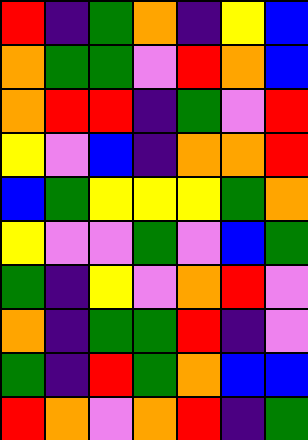[["red", "indigo", "green", "orange", "indigo", "yellow", "blue"], ["orange", "green", "green", "violet", "red", "orange", "blue"], ["orange", "red", "red", "indigo", "green", "violet", "red"], ["yellow", "violet", "blue", "indigo", "orange", "orange", "red"], ["blue", "green", "yellow", "yellow", "yellow", "green", "orange"], ["yellow", "violet", "violet", "green", "violet", "blue", "green"], ["green", "indigo", "yellow", "violet", "orange", "red", "violet"], ["orange", "indigo", "green", "green", "red", "indigo", "violet"], ["green", "indigo", "red", "green", "orange", "blue", "blue"], ["red", "orange", "violet", "orange", "red", "indigo", "green"]]